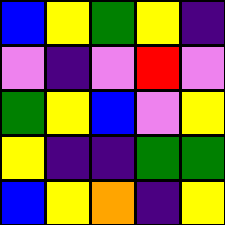[["blue", "yellow", "green", "yellow", "indigo"], ["violet", "indigo", "violet", "red", "violet"], ["green", "yellow", "blue", "violet", "yellow"], ["yellow", "indigo", "indigo", "green", "green"], ["blue", "yellow", "orange", "indigo", "yellow"]]